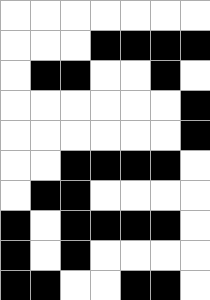[["white", "white", "white", "white", "white", "white", "white"], ["white", "white", "white", "black", "black", "black", "black"], ["white", "black", "black", "white", "white", "black", "white"], ["white", "white", "white", "white", "white", "white", "black"], ["white", "white", "white", "white", "white", "white", "black"], ["white", "white", "black", "black", "black", "black", "white"], ["white", "black", "black", "white", "white", "white", "white"], ["black", "white", "black", "black", "black", "black", "white"], ["black", "white", "black", "white", "white", "white", "white"], ["black", "black", "white", "white", "black", "black", "white"]]